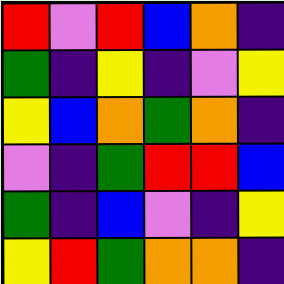[["red", "violet", "red", "blue", "orange", "indigo"], ["green", "indigo", "yellow", "indigo", "violet", "yellow"], ["yellow", "blue", "orange", "green", "orange", "indigo"], ["violet", "indigo", "green", "red", "red", "blue"], ["green", "indigo", "blue", "violet", "indigo", "yellow"], ["yellow", "red", "green", "orange", "orange", "indigo"]]